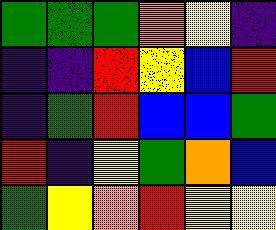[["green", "green", "green", "orange", "yellow", "indigo"], ["indigo", "indigo", "red", "yellow", "blue", "red"], ["indigo", "green", "red", "blue", "blue", "green"], ["red", "indigo", "yellow", "green", "orange", "blue"], ["green", "yellow", "orange", "red", "yellow", "yellow"]]